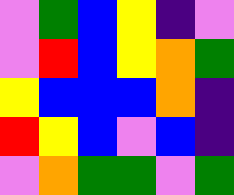[["violet", "green", "blue", "yellow", "indigo", "violet"], ["violet", "red", "blue", "yellow", "orange", "green"], ["yellow", "blue", "blue", "blue", "orange", "indigo"], ["red", "yellow", "blue", "violet", "blue", "indigo"], ["violet", "orange", "green", "green", "violet", "green"]]